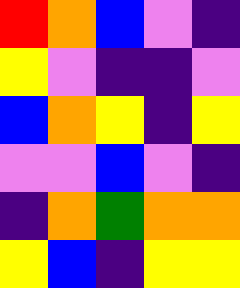[["red", "orange", "blue", "violet", "indigo"], ["yellow", "violet", "indigo", "indigo", "violet"], ["blue", "orange", "yellow", "indigo", "yellow"], ["violet", "violet", "blue", "violet", "indigo"], ["indigo", "orange", "green", "orange", "orange"], ["yellow", "blue", "indigo", "yellow", "yellow"]]